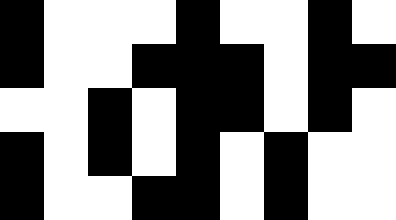[["black", "white", "white", "white", "black", "white", "white", "black", "white"], ["black", "white", "white", "black", "black", "black", "white", "black", "black"], ["white", "white", "black", "white", "black", "black", "white", "black", "white"], ["black", "white", "black", "white", "black", "white", "black", "white", "white"], ["black", "white", "white", "black", "black", "white", "black", "white", "white"]]